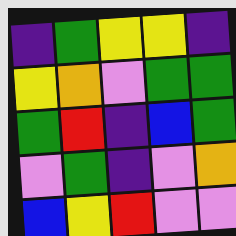[["indigo", "green", "yellow", "yellow", "indigo"], ["yellow", "orange", "violet", "green", "green"], ["green", "red", "indigo", "blue", "green"], ["violet", "green", "indigo", "violet", "orange"], ["blue", "yellow", "red", "violet", "violet"]]